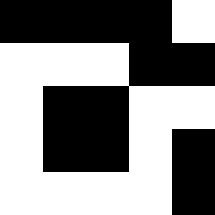[["black", "black", "black", "black", "white"], ["white", "white", "white", "black", "black"], ["white", "black", "black", "white", "white"], ["white", "black", "black", "white", "black"], ["white", "white", "white", "white", "black"]]